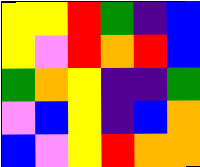[["yellow", "yellow", "red", "green", "indigo", "blue"], ["yellow", "violet", "red", "orange", "red", "blue"], ["green", "orange", "yellow", "indigo", "indigo", "green"], ["violet", "blue", "yellow", "indigo", "blue", "orange"], ["blue", "violet", "yellow", "red", "orange", "orange"]]